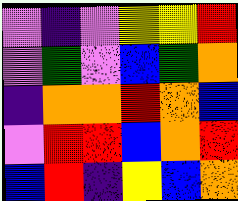[["violet", "indigo", "violet", "yellow", "yellow", "red"], ["violet", "green", "violet", "blue", "green", "orange"], ["indigo", "orange", "orange", "red", "orange", "blue"], ["violet", "red", "red", "blue", "orange", "red"], ["blue", "red", "indigo", "yellow", "blue", "orange"]]